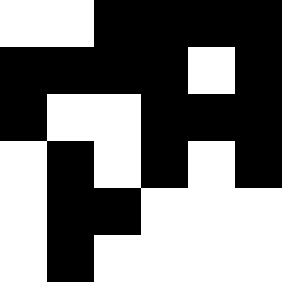[["white", "white", "black", "black", "black", "black"], ["black", "black", "black", "black", "white", "black"], ["black", "white", "white", "black", "black", "black"], ["white", "black", "white", "black", "white", "black"], ["white", "black", "black", "white", "white", "white"], ["white", "black", "white", "white", "white", "white"]]